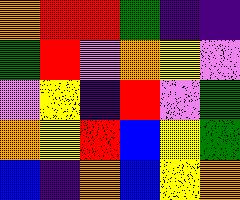[["orange", "red", "red", "green", "indigo", "indigo"], ["green", "red", "violet", "orange", "yellow", "violet"], ["violet", "yellow", "indigo", "red", "violet", "green"], ["orange", "yellow", "red", "blue", "yellow", "green"], ["blue", "indigo", "orange", "blue", "yellow", "orange"]]